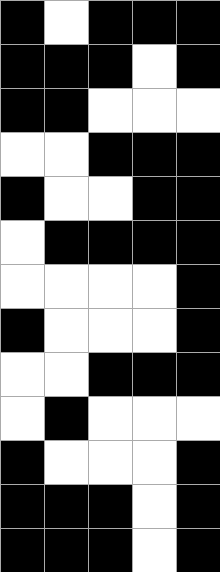[["black", "white", "black", "black", "black"], ["black", "black", "black", "white", "black"], ["black", "black", "white", "white", "white"], ["white", "white", "black", "black", "black"], ["black", "white", "white", "black", "black"], ["white", "black", "black", "black", "black"], ["white", "white", "white", "white", "black"], ["black", "white", "white", "white", "black"], ["white", "white", "black", "black", "black"], ["white", "black", "white", "white", "white"], ["black", "white", "white", "white", "black"], ["black", "black", "black", "white", "black"], ["black", "black", "black", "white", "black"]]